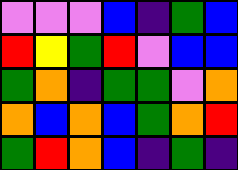[["violet", "violet", "violet", "blue", "indigo", "green", "blue"], ["red", "yellow", "green", "red", "violet", "blue", "blue"], ["green", "orange", "indigo", "green", "green", "violet", "orange"], ["orange", "blue", "orange", "blue", "green", "orange", "red"], ["green", "red", "orange", "blue", "indigo", "green", "indigo"]]